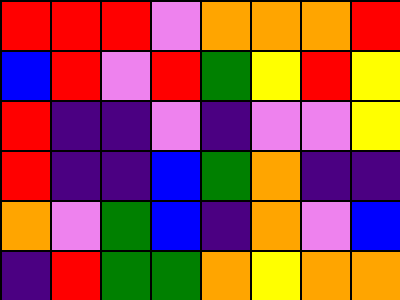[["red", "red", "red", "violet", "orange", "orange", "orange", "red"], ["blue", "red", "violet", "red", "green", "yellow", "red", "yellow"], ["red", "indigo", "indigo", "violet", "indigo", "violet", "violet", "yellow"], ["red", "indigo", "indigo", "blue", "green", "orange", "indigo", "indigo"], ["orange", "violet", "green", "blue", "indigo", "orange", "violet", "blue"], ["indigo", "red", "green", "green", "orange", "yellow", "orange", "orange"]]